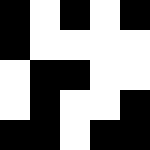[["black", "white", "black", "white", "black"], ["black", "white", "white", "white", "white"], ["white", "black", "black", "white", "white"], ["white", "black", "white", "white", "black"], ["black", "black", "white", "black", "black"]]